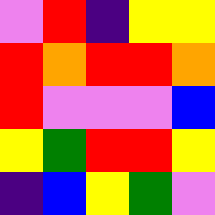[["violet", "red", "indigo", "yellow", "yellow"], ["red", "orange", "red", "red", "orange"], ["red", "violet", "violet", "violet", "blue"], ["yellow", "green", "red", "red", "yellow"], ["indigo", "blue", "yellow", "green", "violet"]]